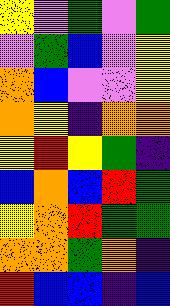[["yellow", "violet", "green", "violet", "green"], ["violet", "green", "blue", "violet", "yellow"], ["orange", "blue", "violet", "violet", "yellow"], ["orange", "yellow", "indigo", "orange", "orange"], ["yellow", "red", "yellow", "green", "indigo"], ["blue", "orange", "blue", "red", "green"], ["yellow", "orange", "red", "green", "green"], ["orange", "orange", "green", "orange", "indigo"], ["red", "blue", "blue", "indigo", "blue"]]